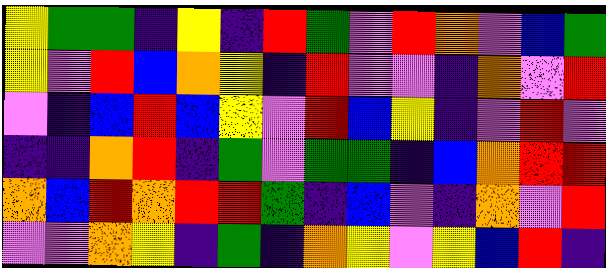[["yellow", "green", "green", "indigo", "yellow", "indigo", "red", "green", "violet", "red", "orange", "violet", "blue", "green"], ["yellow", "violet", "red", "blue", "orange", "yellow", "indigo", "red", "violet", "violet", "indigo", "orange", "violet", "red"], ["violet", "indigo", "blue", "red", "blue", "yellow", "violet", "red", "blue", "yellow", "indigo", "violet", "red", "violet"], ["indigo", "indigo", "orange", "red", "indigo", "green", "violet", "green", "green", "indigo", "blue", "orange", "red", "red"], ["orange", "blue", "red", "orange", "red", "red", "green", "indigo", "blue", "violet", "indigo", "orange", "violet", "red"], ["violet", "violet", "orange", "yellow", "indigo", "green", "indigo", "orange", "yellow", "violet", "yellow", "blue", "red", "indigo"]]